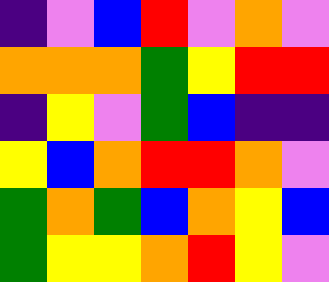[["indigo", "violet", "blue", "red", "violet", "orange", "violet"], ["orange", "orange", "orange", "green", "yellow", "red", "red"], ["indigo", "yellow", "violet", "green", "blue", "indigo", "indigo"], ["yellow", "blue", "orange", "red", "red", "orange", "violet"], ["green", "orange", "green", "blue", "orange", "yellow", "blue"], ["green", "yellow", "yellow", "orange", "red", "yellow", "violet"]]